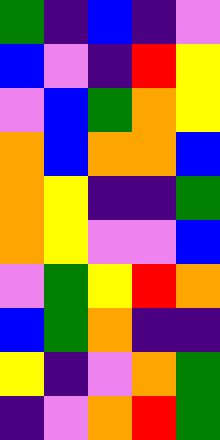[["green", "indigo", "blue", "indigo", "violet"], ["blue", "violet", "indigo", "red", "yellow"], ["violet", "blue", "green", "orange", "yellow"], ["orange", "blue", "orange", "orange", "blue"], ["orange", "yellow", "indigo", "indigo", "green"], ["orange", "yellow", "violet", "violet", "blue"], ["violet", "green", "yellow", "red", "orange"], ["blue", "green", "orange", "indigo", "indigo"], ["yellow", "indigo", "violet", "orange", "green"], ["indigo", "violet", "orange", "red", "green"]]